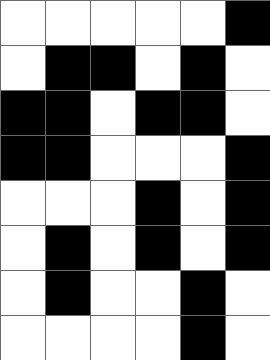[["white", "white", "white", "white", "white", "black"], ["white", "black", "black", "white", "black", "white"], ["black", "black", "white", "black", "black", "white"], ["black", "black", "white", "white", "white", "black"], ["white", "white", "white", "black", "white", "black"], ["white", "black", "white", "black", "white", "black"], ["white", "black", "white", "white", "black", "white"], ["white", "white", "white", "white", "black", "white"]]